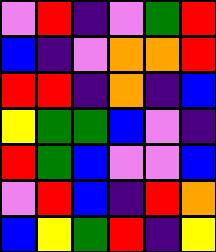[["violet", "red", "indigo", "violet", "green", "red"], ["blue", "indigo", "violet", "orange", "orange", "red"], ["red", "red", "indigo", "orange", "indigo", "blue"], ["yellow", "green", "green", "blue", "violet", "indigo"], ["red", "green", "blue", "violet", "violet", "blue"], ["violet", "red", "blue", "indigo", "red", "orange"], ["blue", "yellow", "green", "red", "indigo", "yellow"]]